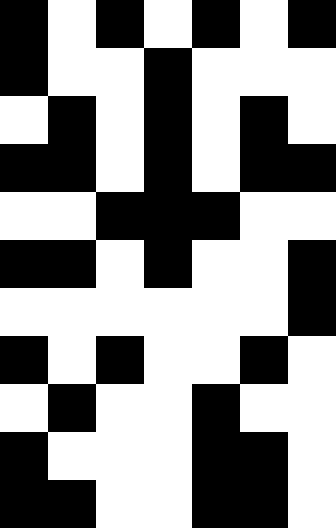[["black", "white", "black", "white", "black", "white", "black"], ["black", "white", "white", "black", "white", "white", "white"], ["white", "black", "white", "black", "white", "black", "white"], ["black", "black", "white", "black", "white", "black", "black"], ["white", "white", "black", "black", "black", "white", "white"], ["black", "black", "white", "black", "white", "white", "black"], ["white", "white", "white", "white", "white", "white", "black"], ["black", "white", "black", "white", "white", "black", "white"], ["white", "black", "white", "white", "black", "white", "white"], ["black", "white", "white", "white", "black", "black", "white"], ["black", "black", "white", "white", "black", "black", "white"]]